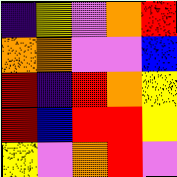[["indigo", "yellow", "violet", "orange", "red"], ["orange", "orange", "violet", "violet", "blue"], ["red", "indigo", "red", "orange", "yellow"], ["red", "blue", "red", "red", "yellow"], ["yellow", "violet", "orange", "red", "violet"]]